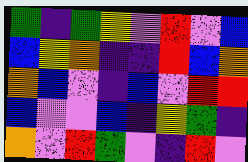[["green", "indigo", "green", "yellow", "violet", "red", "violet", "blue"], ["blue", "yellow", "orange", "indigo", "indigo", "red", "blue", "orange"], ["orange", "blue", "violet", "indigo", "blue", "violet", "red", "red"], ["blue", "violet", "violet", "blue", "indigo", "yellow", "green", "indigo"], ["orange", "violet", "red", "green", "violet", "indigo", "red", "violet"]]